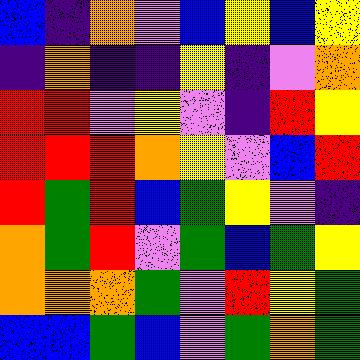[["blue", "indigo", "orange", "violet", "blue", "yellow", "blue", "yellow"], ["indigo", "orange", "indigo", "indigo", "yellow", "indigo", "violet", "orange"], ["red", "red", "violet", "yellow", "violet", "indigo", "red", "yellow"], ["red", "red", "red", "orange", "yellow", "violet", "blue", "red"], ["red", "green", "red", "blue", "green", "yellow", "violet", "indigo"], ["orange", "green", "red", "violet", "green", "blue", "green", "yellow"], ["orange", "orange", "orange", "green", "violet", "red", "yellow", "green"], ["blue", "blue", "green", "blue", "violet", "green", "orange", "green"]]